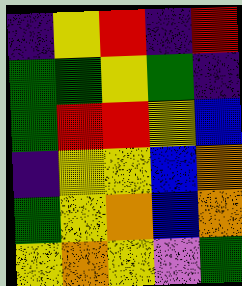[["indigo", "yellow", "red", "indigo", "red"], ["green", "green", "yellow", "green", "indigo"], ["green", "red", "red", "yellow", "blue"], ["indigo", "yellow", "yellow", "blue", "orange"], ["green", "yellow", "orange", "blue", "orange"], ["yellow", "orange", "yellow", "violet", "green"]]